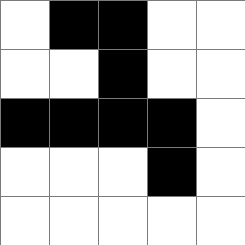[["white", "black", "black", "white", "white"], ["white", "white", "black", "white", "white"], ["black", "black", "black", "black", "white"], ["white", "white", "white", "black", "white"], ["white", "white", "white", "white", "white"]]